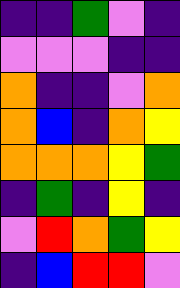[["indigo", "indigo", "green", "violet", "indigo"], ["violet", "violet", "violet", "indigo", "indigo"], ["orange", "indigo", "indigo", "violet", "orange"], ["orange", "blue", "indigo", "orange", "yellow"], ["orange", "orange", "orange", "yellow", "green"], ["indigo", "green", "indigo", "yellow", "indigo"], ["violet", "red", "orange", "green", "yellow"], ["indigo", "blue", "red", "red", "violet"]]